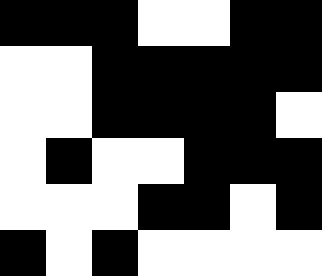[["black", "black", "black", "white", "white", "black", "black"], ["white", "white", "black", "black", "black", "black", "black"], ["white", "white", "black", "black", "black", "black", "white"], ["white", "black", "white", "white", "black", "black", "black"], ["white", "white", "white", "black", "black", "white", "black"], ["black", "white", "black", "white", "white", "white", "white"]]